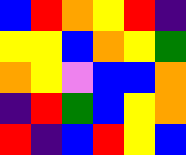[["blue", "red", "orange", "yellow", "red", "indigo"], ["yellow", "yellow", "blue", "orange", "yellow", "green"], ["orange", "yellow", "violet", "blue", "blue", "orange"], ["indigo", "red", "green", "blue", "yellow", "orange"], ["red", "indigo", "blue", "red", "yellow", "blue"]]